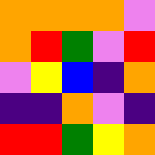[["orange", "orange", "orange", "orange", "violet"], ["orange", "red", "green", "violet", "red"], ["violet", "yellow", "blue", "indigo", "orange"], ["indigo", "indigo", "orange", "violet", "indigo"], ["red", "red", "green", "yellow", "orange"]]